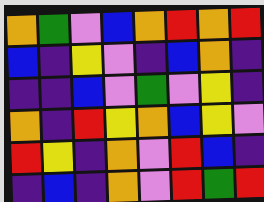[["orange", "green", "violet", "blue", "orange", "red", "orange", "red"], ["blue", "indigo", "yellow", "violet", "indigo", "blue", "orange", "indigo"], ["indigo", "indigo", "blue", "violet", "green", "violet", "yellow", "indigo"], ["orange", "indigo", "red", "yellow", "orange", "blue", "yellow", "violet"], ["red", "yellow", "indigo", "orange", "violet", "red", "blue", "indigo"], ["indigo", "blue", "indigo", "orange", "violet", "red", "green", "red"]]